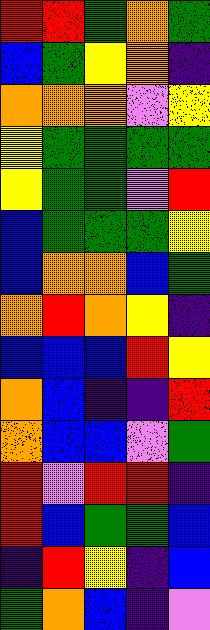[["red", "red", "green", "orange", "green"], ["blue", "green", "yellow", "orange", "indigo"], ["orange", "orange", "orange", "violet", "yellow"], ["yellow", "green", "green", "green", "green"], ["yellow", "green", "green", "violet", "red"], ["blue", "green", "green", "green", "yellow"], ["blue", "orange", "orange", "blue", "green"], ["orange", "red", "orange", "yellow", "indigo"], ["blue", "blue", "blue", "red", "yellow"], ["orange", "blue", "indigo", "indigo", "red"], ["orange", "blue", "blue", "violet", "green"], ["red", "violet", "red", "red", "indigo"], ["red", "blue", "green", "green", "blue"], ["indigo", "red", "yellow", "indigo", "blue"], ["green", "orange", "blue", "indigo", "violet"]]